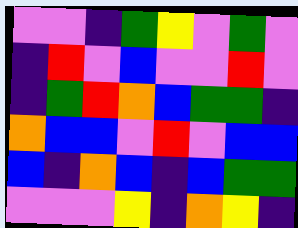[["violet", "violet", "indigo", "green", "yellow", "violet", "green", "violet"], ["indigo", "red", "violet", "blue", "violet", "violet", "red", "violet"], ["indigo", "green", "red", "orange", "blue", "green", "green", "indigo"], ["orange", "blue", "blue", "violet", "red", "violet", "blue", "blue"], ["blue", "indigo", "orange", "blue", "indigo", "blue", "green", "green"], ["violet", "violet", "violet", "yellow", "indigo", "orange", "yellow", "indigo"]]